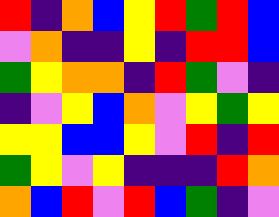[["red", "indigo", "orange", "blue", "yellow", "red", "green", "red", "blue"], ["violet", "orange", "indigo", "indigo", "yellow", "indigo", "red", "red", "blue"], ["green", "yellow", "orange", "orange", "indigo", "red", "green", "violet", "indigo"], ["indigo", "violet", "yellow", "blue", "orange", "violet", "yellow", "green", "yellow"], ["yellow", "yellow", "blue", "blue", "yellow", "violet", "red", "indigo", "red"], ["green", "yellow", "violet", "yellow", "indigo", "indigo", "indigo", "red", "orange"], ["orange", "blue", "red", "violet", "red", "blue", "green", "indigo", "violet"]]